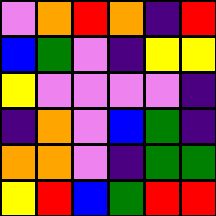[["violet", "orange", "red", "orange", "indigo", "red"], ["blue", "green", "violet", "indigo", "yellow", "yellow"], ["yellow", "violet", "violet", "violet", "violet", "indigo"], ["indigo", "orange", "violet", "blue", "green", "indigo"], ["orange", "orange", "violet", "indigo", "green", "green"], ["yellow", "red", "blue", "green", "red", "red"]]